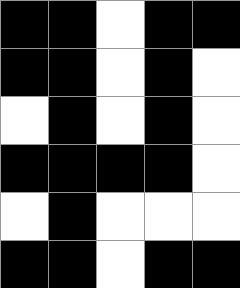[["black", "black", "white", "black", "black"], ["black", "black", "white", "black", "white"], ["white", "black", "white", "black", "white"], ["black", "black", "black", "black", "white"], ["white", "black", "white", "white", "white"], ["black", "black", "white", "black", "black"]]